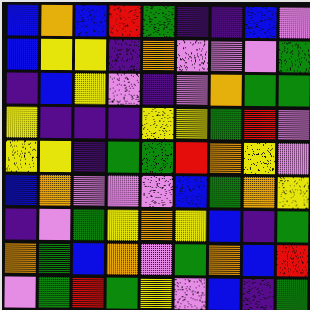[["blue", "orange", "blue", "red", "green", "indigo", "indigo", "blue", "violet"], ["blue", "yellow", "yellow", "indigo", "orange", "violet", "violet", "violet", "green"], ["indigo", "blue", "yellow", "violet", "indigo", "violet", "orange", "green", "green"], ["yellow", "indigo", "indigo", "indigo", "yellow", "yellow", "green", "red", "violet"], ["yellow", "yellow", "indigo", "green", "green", "red", "orange", "yellow", "violet"], ["blue", "orange", "violet", "violet", "violet", "blue", "green", "orange", "yellow"], ["indigo", "violet", "green", "yellow", "orange", "yellow", "blue", "indigo", "green"], ["orange", "green", "blue", "orange", "violet", "green", "orange", "blue", "red"], ["violet", "green", "red", "green", "yellow", "violet", "blue", "indigo", "green"]]